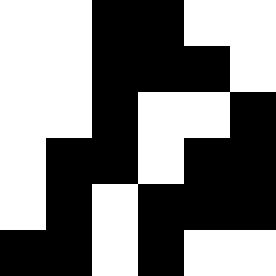[["white", "white", "black", "black", "white", "white"], ["white", "white", "black", "black", "black", "white"], ["white", "white", "black", "white", "white", "black"], ["white", "black", "black", "white", "black", "black"], ["white", "black", "white", "black", "black", "black"], ["black", "black", "white", "black", "white", "white"]]